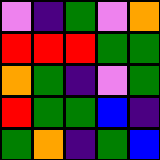[["violet", "indigo", "green", "violet", "orange"], ["red", "red", "red", "green", "green"], ["orange", "green", "indigo", "violet", "green"], ["red", "green", "green", "blue", "indigo"], ["green", "orange", "indigo", "green", "blue"]]